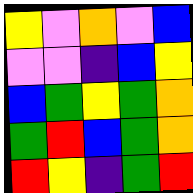[["yellow", "violet", "orange", "violet", "blue"], ["violet", "violet", "indigo", "blue", "yellow"], ["blue", "green", "yellow", "green", "orange"], ["green", "red", "blue", "green", "orange"], ["red", "yellow", "indigo", "green", "red"]]